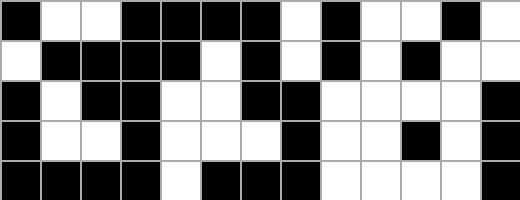[["black", "white", "white", "black", "black", "black", "black", "white", "black", "white", "white", "black", "white"], ["white", "black", "black", "black", "black", "white", "black", "white", "black", "white", "black", "white", "white"], ["black", "white", "black", "black", "white", "white", "black", "black", "white", "white", "white", "white", "black"], ["black", "white", "white", "black", "white", "white", "white", "black", "white", "white", "black", "white", "black"], ["black", "black", "black", "black", "white", "black", "black", "black", "white", "white", "white", "white", "black"]]